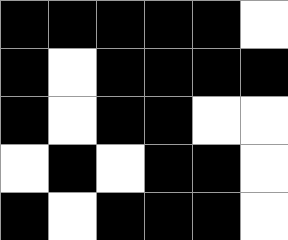[["black", "black", "black", "black", "black", "white"], ["black", "white", "black", "black", "black", "black"], ["black", "white", "black", "black", "white", "white"], ["white", "black", "white", "black", "black", "white"], ["black", "white", "black", "black", "black", "white"]]